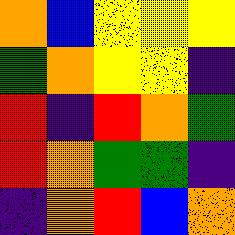[["orange", "blue", "yellow", "yellow", "yellow"], ["green", "orange", "yellow", "yellow", "indigo"], ["red", "indigo", "red", "orange", "green"], ["red", "orange", "green", "green", "indigo"], ["indigo", "orange", "red", "blue", "orange"]]